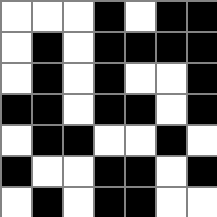[["white", "white", "white", "black", "white", "black", "black"], ["white", "black", "white", "black", "black", "black", "black"], ["white", "black", "white", "black", "white", "white", "black"], ["black", "black", "white", "black", "black", "white", "black"], ["white", "black", "black", "white", "white", "black", "white"], ["black", "white", "white", "black", "black", "white", "black"], ["white", "black", "white", "black", "black", "white", "white"]]